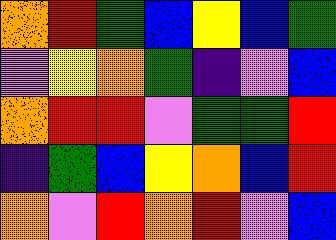[["orange", "red", "green", "blue", "yellow", "blue", "green"], ["violet", "yellow", "orange", "green", "indigo", "violet", "blue"], ["orange", "red", "red", "violet", "green", "green", "red"], ["indigo", "green", "blue", "yellow", "orange", "blue", "red"], ["orange", "violet", "red", "orange", "red", "violet", "blue"]]